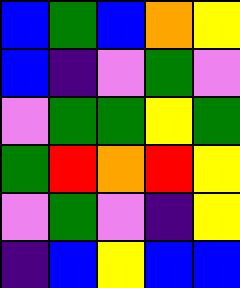[["blue", "green", "blue", "orange", "yellow"], ["blue", "indigo", "violet", "green", "violet"], ["violet", "green", "green", "yellow", "green"], ["green", "red", "orange", "red", "yellow"], ["violet", "green", "violet", "indigo", "yellow"], ["indigo", "blue", "yellow", "blue", "blue"]]